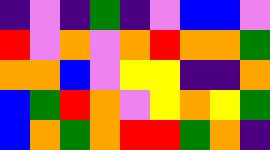[["indigo", "violet", "indigo", "green", "indigo", "violet", "blue", "blue", "violet"], ["red", "violet", "orange", "violet", "orange", "red", "orange", "orange", "green"], ["orange", "orange", "blue", "violet", "yellow", "yellow", "indigo", "indigo", "orange"], ["blue", "green", "red", "orange", "violet", "yellow", "orange", "yellow", "green"], ["blue", "orange", "green", "orange", "red", "red", "green", "orange", "indigo"]]